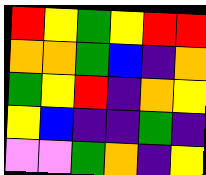[["red", "yellow", "green", "yellow", "red", "red"], ["orange", "orange", "green", "blue", "indigo", "orange"], ["green", "yellow", "red", "indigo", "orange", "yellow"], ["yellow", "blue", "indigo", "indigo", "green", "indigo"], ["violet", "violet", "green", "orange", "indigo", "yellow"]]